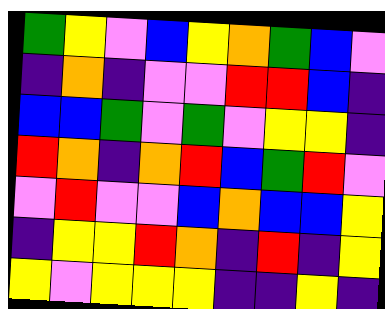[["green", "yellow", "violet", "blue", "yellow", "orange", "green", "blue", "violet"], ["indigo", "orange", "indigo", "violet", "violet", "red", "red", "blue", "indigo"], ["blue", "blue", "green", "violet", "green", "violet", "yellow", "yellow", "indigo"], ["red", "orange", "indigo", "orange", "red", "blue", "green", "red", "violet"], ["violet", "red", "violet", "violet", "blue", "orange", "blue", "blue", "yellow"], ["indigo", "yellow", "yellow", "red", "orange", "indigo", "red", "indigo", "yellow"], ["yellow", "violet", "yellow", "yellow", "yellow", "indigo", "indigo", "yellow", "indigo"]]